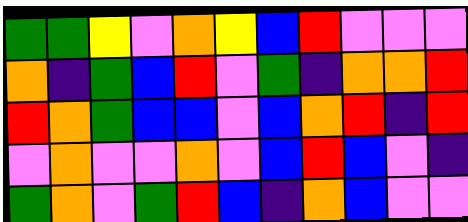[["green", "green", "yellow", "violet", "orange", "yellow", "blue", "red", "violet", "violet", "violet"], ["orange", "indigo", "green", "blue", "red", "violet", "green", "indigo", "orange", "orange", "red"], ["red", "orange", "green", "blue", "blue", "violet", "blue", "orange", "red", "indigo", "red"], ["violet", "orange", "violet", "violet", "orange", "violet", "blue", "red", "blue", "violet", "indigo"], ["green", "orange", "violet", "green", "red", "blue", "indigo", "orange", "blue", "violet", "violet"]]